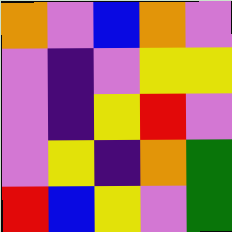[["orange", "violet", "blue", "orange", "violet"], ["violet", "indigo", "violet", "yellow", "yellow"], ["violet", "indigo", "yellow", "red", "violet"], ["violet", "yellow", "indigo", "orange", "green"], ["red", "blue", "yellow", "violet", "green"]]